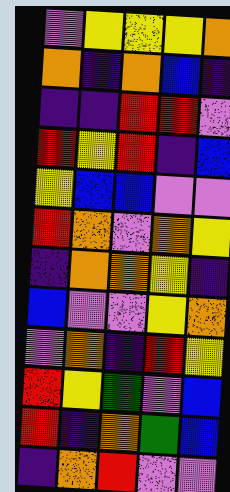[["violet", "yellow", "yellow", "yellow", "orange"], ["orange", "indigo", "orange", "blue", "indigo"], ["indigo", "indigo", "red", "red", "violet"], ["red", "yellow", "red", "indigo", "blue"], ["yellow", "blue", "blue", "violet", "violet"], ["red", "orange", "violet", "orange", "yellow"], ["indigo", "orange", "orange", "yellow", "indigo"], ["blue", "violet", "violet", "yellow", "orange"], ["violet", "orange", "indigo", "red", "yellow"], ["red", "yellow", "green", "violet", "blue"], ["red", "indigo", "orange", "green", "blue"], ["indigo", "orange", "red", "violet", "violet"]]